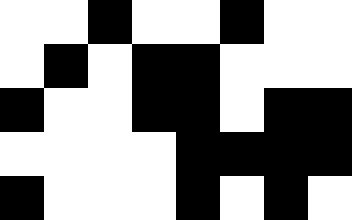[["white", "white", "black", "white", "white", "black", "white", "white"], ["white", "black", "white", "black", "black", "white", "white", "white"], ["black", "white", "white", "black", "black", "white", "black", "black"], ["white", "white", "white", "white", "black", "black", "black", "black"], ["black", "white", "white", "white", "black", "white", "black", "white"]]